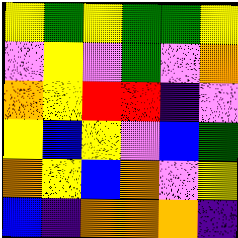[["yellow", "green", "yellow", "green", "green", "yellow"], ["violet", "yellow", "violet", "green", "violet", "orange"], ["orange", "yellow", "red", "red", "indigo", "violet"], ["yellow", "blue", "yellow", "violet", "blue", "green"], ["orange", "yellow", "blue", "orange", "violet", "yellow"], ["blue", "indigo", "orange", "orange", "orange", "indigo"]]